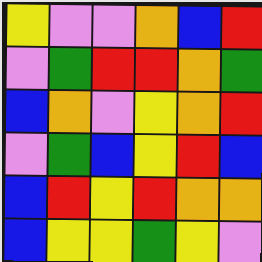[["yellow", "violet", "violet", "orange", "blue", "red"], ["violet", "green", "red", "red", "orange", "green"], ["blue", "orange", "violet", "yellow", "orange", "red"], ["violet", "green", "blue", "yellow", "red", "blue"], ["blue", "red", "yellow", "red", "orange", "orange"], ["blue", "yellow", "yellow", "green", "yellow", "violet"]]